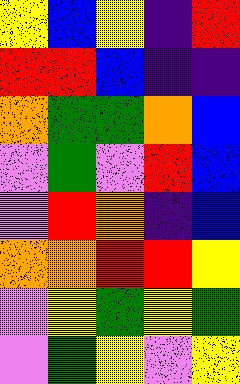[["yellow", "blue", "yellow", "indigo", "red"], ["red", "red", "blue", "indigo", "indigo"], ["orange", "green", "green", "orange", "blue"], ["violet", "green", "violet", "red", "blue"], ["violet", "red", "orange", "indigo", "blue"], ["orange", "orange", "red", "red", "yellow"], ["violet", "yellow", "green", "yellow", "green"], ["violet", "green", "yellow", "violet", "yellow"]]